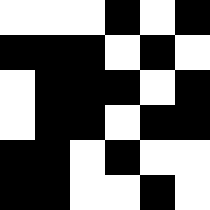[["white", "white", "white", "black", "white", "black"], ["black", "black", "black", "white", "black", "white"], ["white", "black", "black", "black", "white", "black"], ["white", "black", "black", "white", "black", "black"], ["black", "black", "white", "black", "white", "white"], ["black", "black", "white", "white", "black", "white"]]